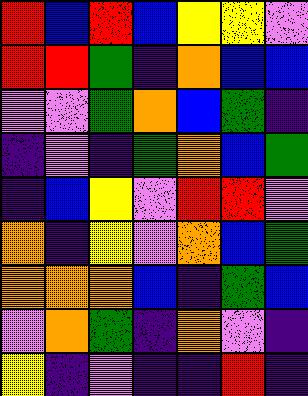[["red", "blue", "red", "blue", "yellow", "yellow", "violet"], ["red", "red", "green", "indigo", "orange", "blue", "blue"], ["violet", "violet", "green", "orange", "blue", "green", "indigo"], ["indigo", "violet", "indigo", "green", "orange", "blue", "green"], ["indigo", "blue", "yellow", "violet", "red", "red", "violet"], ["orange", "indigo", "yellow", "violet", "orange", "blue", "green"], ["orange", "orange", "orange", "blue", "indigo", "green", "blue"], ["violet", "orange", "green", "indigo", "orange", "violet", "indigo"], ["yellow", "indigo", "violet", "indigo", "indigo", "red", "indigo"]]